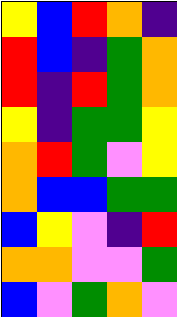[["yellow", "blue", "red", "orange", "indigo"], ["red", "blue", "indigo", "green", "orange"], ["red", "indigo", "red", "green", "orange"], ["yellow", "indigo", "green", "green", "yellow"], ["orange", "red", "green", "violet", "yellow"], ["orange", "blue", "blue", "green", "green"], ["blue", "yellow", "violet", "indigo", "red"], ["orange", "orange", "violet", "violet", "green"], ["blue", "violet", "green", "orange", "violet"]]